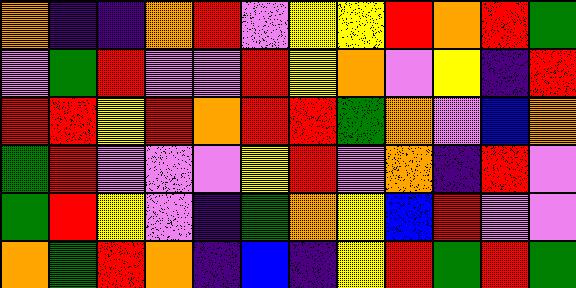[["orange", "indigo", "indigo", "orange", "red", "violet", "yellow", "yellow", "red", "orange", "red", "green"], ["violet", "green", "red", "violet", "violet", "red", "yellow", "orange", "violet", "yellow", "indigo", "red"], ["red", "red", "yellow", "red", "orange", "red", "red", "green", "orange", "violet", "blue", "orange"], ["green", "red", "violet", "violet", "violet", "yellow", "red", "violet", "orange", "indigo", "red", "violet"], ["green", "red", "yellow", "violet", "indigo", "green", "orange", "yellow", "blue", "red", "violet", "violet"], ["orange", "green", "red", "orange", "indigo", "blue", "indigo", "yellow", "red", "green", "red", "green"]]